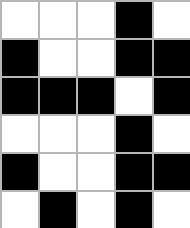[["white", "white", "white", "black", "white"], ["black", "white", "white", "black", "black"], ["black", "black", "black", "white", "black"], ["white", "white", "white", "black", "white"], ["black", "white", "white", "black", "black"], ["white", "black", "white", "black", "white"]]